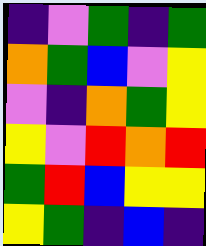[["indigo", "violet", "green", "indigo", "green"], ["orange", "green", "blue", "violet", "yellow"], ["violet", "indigo", "orange", "green", "yellow"], ["yellow", "violet", "red", "orange", "red"], ["green", "red", "blue", "yellow", "yellow"], ["yellow", "green", "indigo", "blue", "indigo"]]